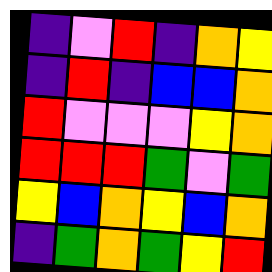[["indigo", "violet", "red", "indigo", "orange", "yellow"], ["indigo", "red", "indigo", "blue", "blue", "orange"], ["red", "violet", "violet", "violet", "yellow", "orange"], ["red", "red", "red", "green", "violet", "green"], ["yellow", "blue", "orange", "yellow", "blue", "orange"], ["indigo", "green", "orange", "green", "yellow", "red"]]